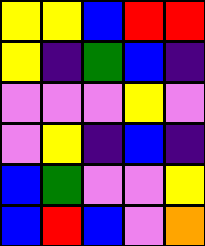[["yellow", "yellow", "blue", "red", "red"], ["yellow", "indigo", "green", "blue", "indigo"], ["violet", "violet", "violet", "yellow", "violet"], ["violet", "yellow", "indigo", "blue", "indigo"], ["blue", "green", "violet", "violet", "yellow"], ["blue", "red", "blue", "violet", "orange"]]